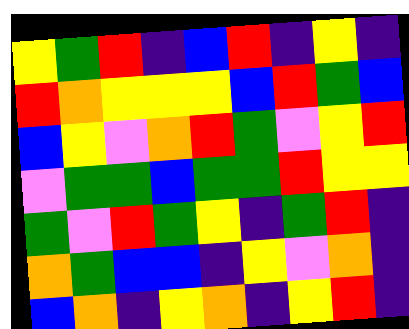[["yellow", "green", "red", "indigo", "blue", "red", "indigo", "yellow", "indigo"], ["red", "orange", "yellow", "yellow", "yellow", "blue", "red", "green", "blue"], ["blue", "yellow", "violet", "orange", "red", "green", "violet", "yellow", "red"], ["violet", "green", "green", "blue", "green", "green", "red", "yellow", "yellow"], ["green", "violet", "red", "green", "yellow", "indigo", "green", "red", "indigo"], ["orange", "green", "blue", "blue", "indigo", "yellow", "violet", "orange", "indigo"], ["blue", "orange", "indigo", "yellow", "orange", "indigo", "yellow", "red", "indigo"]]